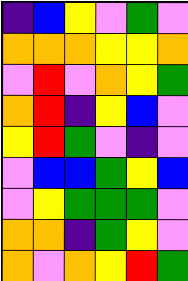[["indigo", "blue", "yellow", "violet", "green", "violet"], ["orange", "orange", "orange", "yellow", "yellow", "orange"], ["violet", "red", "violet", "orange", "yellow", "green"], ["orange", "red", "indigo", "yellow", "blue", "violet"], ["yellow", "red", "green", "violet", "indigo", "violet"], ["violet", "blue", "blue", "green", "yellow", "blue"], ["violet", "yellow", "green", "green", "green", "violet"], ["orange", "orange", "indigo", "green", "yellow", "violet"], ["orange", "violet", "orange", "yellow", "red", "green"]]